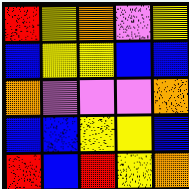[["red", "yellow", "orange", "violet", "yellow"], ["blue", "yellow", "yellow", "blue", "blue"], ["orange", "violet", "violet", "violet", "orange"], ["blue", "blue", "yellow", "yellow", "blue"], ["red", "blue", "red", "yellow", "orange"]]